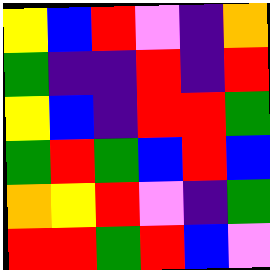[["yellow", "blue", "red", "violet", "indigo", "orange"], ["green", "indigo", "indigo", "red", "indigo", "red"], ["yellow", "blue", "indigo", "red", "red", "green"], ["green", "red", "green", "blue", "red", "blue"], ["orange", "yellow", "red", "violet", "indigo", "green"], ["red", "red", "green", "red", "blue", "violet"]]